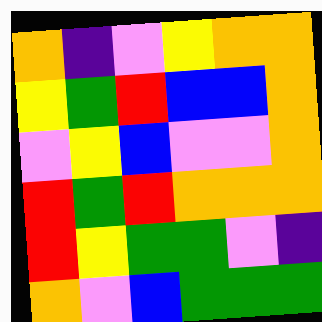[["orange", "indigo", "violet", "yellow", "orange", "orange"], ["yellow", "green", "red", "blue", "blue", "orange"], ["violet", "yellow", "blue", "violet", "violet", "orange"], ["red", "green", "red", "orange", "orange", "orange"], ["red", "yellow", "green", "green", "violet", "indigo"], ["orange", "violet", "blue", "green", "green", "green"]]